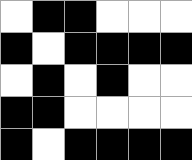[["white", "black", "black", "white", "white", "white"], ["black", "white", "black", "black", "black", "black"], ["white", "black", "white", "black", "white", "white"], ["black", "black", "white", "white", "white", "white"], ["black", "white", "black", "black", "black", "black"]]